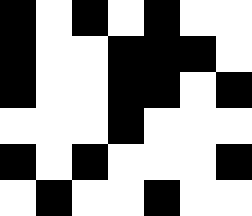[["black", "white", "black", "white", "black", "white", "white"], ["black", "white", "white", "black", "black", "black", "white"], ["black", "white", "white", "black", "black", "white", "black"], ["white", "white", "white", "black", "white", "white", "white"], ["black", "white", "black", "white", "white", "white", "black"], ["white", "black", "white", "white", "black", "white", "white"]]